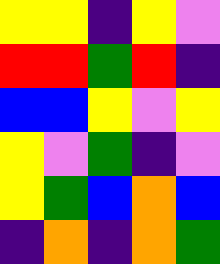[["yellow", "yellow", "indigo", "yellow", "violet"], ["red", "red", "green", "red", "indigo"], ["blue", "blue", "yellow", "violet", "yellow"], ["yellow", "violet", "green", "indigo", "violet"], ["yellow", "green", "blue", "orange", "blue"], ["indigo", "orange", "indigo", "orange", "green"]]